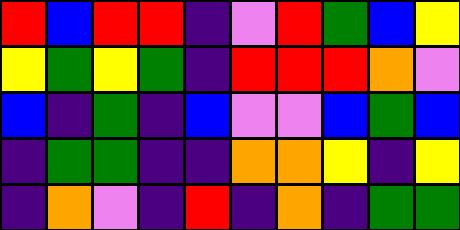[["red", "blue", "red", "red", "indigo", "violet", "red", "green", "blue", "yellow"], ["yellow", "green", "yellow", "green", "indigo", "red", "red", "red", "orange", "violet"], ["blue", "indigo", "green", "indigo", "blue", "violet", "violet", "blue", "green", "blue"], ["indigo", "green", "green", "indigo", "indigo", "orange", "orange", "yellow", "indigo", "yellow"], ["indigo", "orange", "violet", "indigo", "red", "indigo", "orange", "indigo", "green", "green"]]